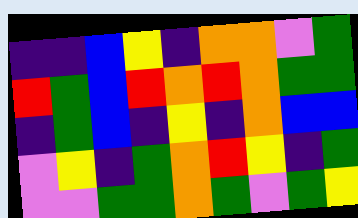[["indigo", "indigo", "blue", "yellow", "indigo", "orange", "orange", "violet", "green"], ["red", "green", "blue", "red", "orange", "red", "orange", "green", "green"], ["indigo", "green", "blue", "indigo", "yellow", "indigo", "orange", "blue", "blue"], ["violet", "yellow", "indigo", "green", "orange", "red", "yellow", "indigo", "green"], ["violet", "violet", "green", "green", "orange", "green", "violet", "green", "yellow"]]